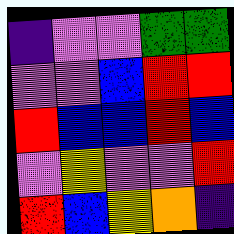[["indigo", "violet", "violet", "green", "green"], ["violet", "violet", "blue", "red", "red"], ["red", "blue", "blue", "red", "blue"], ["violet", "yellow", "violet", "violet", "red"], ["red", "blue", "yellow", "orange", "indigo"]]